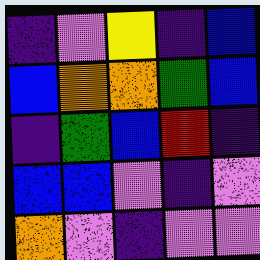[["indigo", "violet", "yellow", "indigo", "blue"], ["blue", "orange", "orange", "green", "blue"], ["indigo", "green", "blue", "red", "indigo"], ["blue", "blue", "violet", "indigo", "violet"], ["orange", "violet", "indigo", "violet", "violet"]]